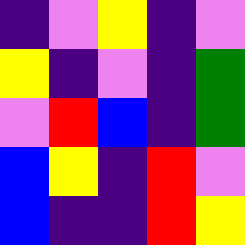[["indigo", "violet", "yellow", "indigo", "violet"], ["yellow", "indigo", "violet", "indigo", "green"], ["violet", "red", "blue", "indigo", "green"], ["blue", "yellow", "indigo", "red", "violet"], ["blue", "indigo", "indigo", "red", "yellow"]]